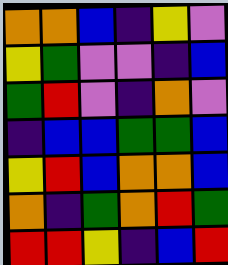[["orange", "orange", "blue", "indigo", "yellow", "violet"], ["yellow", "green", "violet", "violet", "indigo", "blue"], ["green", "red", "violet", "indigo", "orange", "violet"], ["indigo", "blue", "blue", "green", "green", "blue"], ["yellow", "red", "blue", "orange", "orange", "blue"], ["orange", "indigo", "green", "orange", "red", "green"], ["red", "red", "yellow", "indigo", "blue", "red"]]